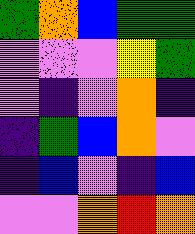[["green", "orange", "blue", "green", "green"], ["violet", "violet", "violet", "yellow", "green"], ["violet", "indigo", "violet", "orange", "indigo"], ["indigo", "green", "blue", "orange", "violet"], ["indigo", "blue", "violet", "indigo", "blue"], ["violet", "violet", "orange", "red", "orange"]]